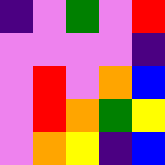[["indigo", "violet", "green", "violet", "red"], ["violet", "violet", "violet", "violet", "indigo"], ["violet", "red", "violet", "orange", "blue"], ["violet", "red", "orange", "green", "yellow"], ["violet", "orange", "yellow", "indigo", "blue"]]